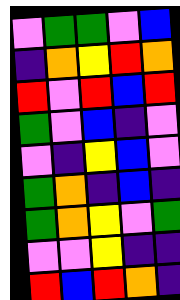[["violet", "green", "green", "violet", "blue"], ["indigo", "orange", "yellow", "red", "orange"], ["red", "violet", "red", "blue", "red"], ["green", "violet", "blue", "indigo", "violet"], ["violet", "indigo", "yellow", "blue", "violet"], ["green", "orange", "indigo", "blue", "indigo"], ["green", "orange", "yellow", "violet", "green"], ["violet", "violet", "yellow", "indigo", "indigo"], ["red", "blue", "red", "orange", "indigo"]]